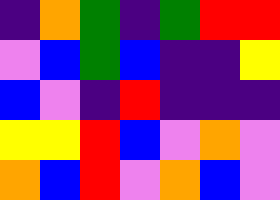[["indigo", "orange", "green", "indigo", "green", "red", "red"], ["violet", "blue", "green", "blue", "indigo", "indigo", "yellow"], ["blue", "violet", "indigo", "red", "indigo", "indigo", "indigo"], ["yellow", "yellow", "red", "blue", "violet", "orange", "violet"], ["orange", "blue", "red", "violet", "orange", "blue", "violet"]]